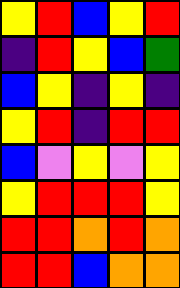[["yellow", "red", "blue", "yellow", "red"], ["indigo", "red", "yellow", "blue", "green"], ["blue", "yellow", "indigo", "yellow", "indigo"], ["yellow", "red", "indigo", "red", "red"], ["blue", "violet", "yellow", "violet", "yellow"], ["yellow", "red", "red", "red", "yellow"], ["red", "red", "orange", "red", "orange"], ["red", "red", "blue", "orange", "orange"]]